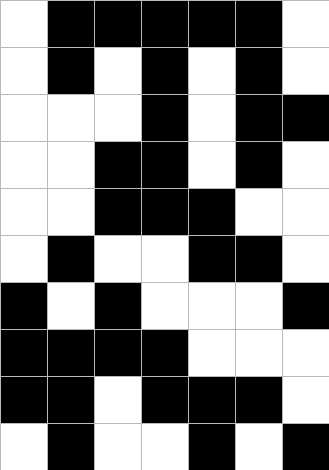[["white", "black", "black", "black", "black", "black", "white"], ["white", "black", "white", "black", "white", "black", "white"], ["white", "white", "white", "black", "white", "black", "black"], ["white", "white", "black", "black", "white", "black", "white"], ["white", "white", "black", "black", "black", "white", "white"], ["white", "black", "white", "white", "black", "black", "white"], ["black", "white", "black", "white", "white", "white", "black"], ["black", "black", "black", "black", "white", "white", "white"], ["black", "black", "white", "black", "black", "black", "white"], ["white", "black", "white", "white", "black", "white", "black"]]